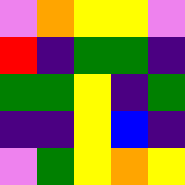[["violet", "orange", "yellow", "yellow", "violet"], ["red", "indigo", "green", "green", "indigo"], ["green", "green", "yellow", "indigo", "green"], ["indigo", "indigo", "yellow", "blue", "indigo"], ["violet", "green", "yellow", "orange", "yellow"]]